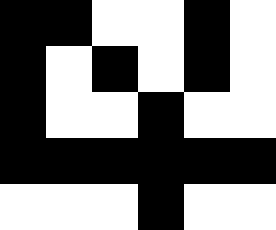[["black", "black", "white", "white", "black", "white"], ["black", "white", "black", "white", "black", "white"], ["black", "white", "white", "black", "white", "white"], ["black", "black", "black", "black", "black", "black"], ["white", "white", "white", "black", "white", "white"]]